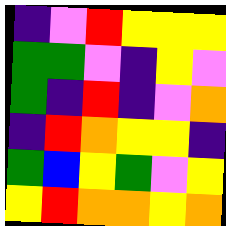[["indigo", "violet", "red", "yellow", "yellow", "yellow"], ["green", "green", "violet", "indigo", "yellow", "violet"], ["green", "indigo", "red", "indigo", "violet", "orange"], ["indigo", "red", "orange", "yellow", "yellow", "indigo"], ["green", "blue", "yellow", "green", "violet", "yellow"], ["yellow", "red", "orange", "orange", "yellow", "orange"]]